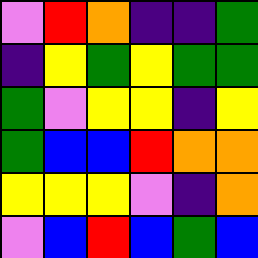[["violet", "red", "orange", "indigo", "indigo", "green"], ["indigo", "yellow", "green", "yellow", "green", "green"], ["green", "violet", "yellow", "yellow", "indigo", "yellow"], ["green", "blue", "blue", "red", "orange", "orange"], ["yellow", "yellow", "yellow", "violet", "indigo", "orange"], ["violet", "blue", "red", "blue", "green", "blue"]]